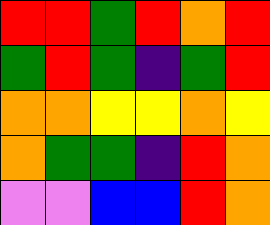[["red", "red", "green", "red", "orange", "red"], ["green", "red", "green", "indigo", "green", "red"], ["orange", "orange", "yellow", "yellow", "orange", "yellow"], ["orange", "green", "green", "indigo", "red", "orange"], ["violet", "violet", "blue", "blue", "red", "orange"]]